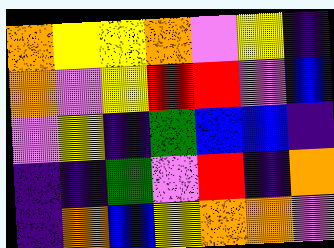[["orange", "yellow", "yellow", "orange", "violet", "yellow", "indigo"], ["orange", "violet", "yellow", "red", "red", "violet", "blue"], ["violet", "yellow", "indigo", "green", "blue", "blue", "indigo"], ["indigo", "indigo", "green", "violet", "red", "indigo", "orange"], ["indigo", "orange", "blue", "yellow", "orange", "orange", "violet"]]